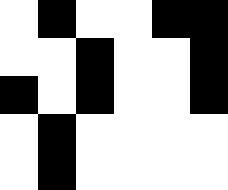[["white", "black", "white", "white", "black", "black"], ["white", "white", "black", "white", "white", "black"], ["black", "white", "black", "white", "white", "black"], ["white", "black", "white", "white", "white", "white"], ["white", "black", "white", "white", "white", "white"]]